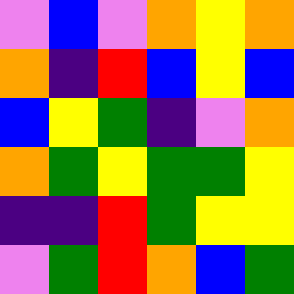[["violet", "blue", "violet", "orange", "yellow", "orange"], ["orange", "indigo", "red", "blue", "yellow", "blue"], ["blue", "yellow", "green", "indigo", "violet", "orange"], ["orange", "green", "yellow", "green", "green", "yellow"], ["indigo", "indigo", "red", "green", "yellow", "yellow"], ["violet", "green", "red", "orange", "blue", "green"]]